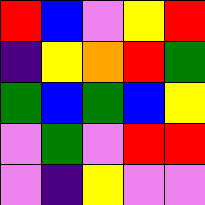[["red", "blue", "violet", "yellow", "red"], ["indigo", "yellow", "orange", "red", "green"], ["green", "blue", "green", "blue", "yellow"], ["violet", "green", "violet", "red", "red"], ["violet", "indigo", "yellow", "violet", "violet"]]